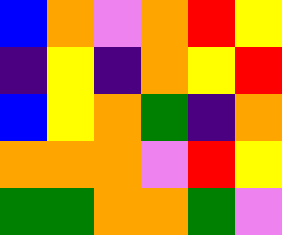[["blue", "orange", "violet", "orange", "red", "yellow"], ["indigo", "yellow", "indigo", "orange", "yellow", "red"], ["blue", "yellow", "orange", "green", "indigo", "orange"], ["orange", "orange", "orange", "violet", "red", "yellow"], ["green", "green", "orange", "orange", "green", "violet"]]